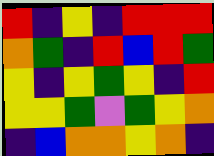[["red", "indigo", "yellow", "indigo", "red", "red", "red"], ["orange", "green", "indigo", "red", "blue", "red", "green"], ["yellow", "indigo", "yellow", "green", "yellow", "indigo", "red"], ["yellow", "yellow", "green", "violet", "green", "yellow", "orange"], ["indigo", "blue", "orange", "orange", "yellow", "orange", "indigo"]]